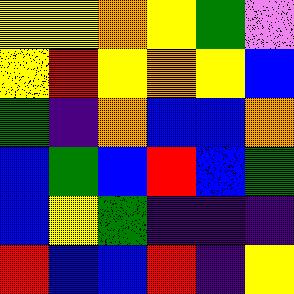[["yellow", "yellow", "orange", "yellow", "green", "violet"], ["yellow", "red", "yellow", "orange", "yellow", "blue"], ["green", "indigo", "orange", "blue", "blue", "orange"], ["blue", "green", "blue", "red", "blue", "green"], ["blue", "yellow", "green", "indigo", "indigo", "indigo"], ["red", "blue", "blue", "red", "indigo", "yellow"]]